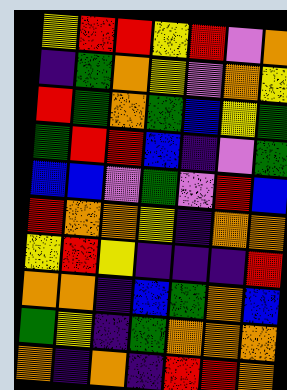[["yellow", "red", "red", "yellow", "red", "violet", "orange"], ["indigo", "green", "orange", "yellow", "violet", "orange", "yellow"], ["red", "green", "orange", "green", "blue", "yellow", "green"], ["green", "red", "red", "blue", "indigo", "violet", "green"], ["blue", "blue", "violet", "green", "violet", "red", "blue"], ["red", "orange", "orange", "yellow", "indigo", "orange", "orange"], ["yellow", "red", "yellow", "indigo", "indigo", "indigo", "red"], ["orange", "orange", "indigo", "blue", "green", "orange", "blue"], ["green", "yellow", "indigo", "green", "orange", "orange", "orange"], ["orange", "indigo", "orange", "indigo", "red", "red", "orange"]]